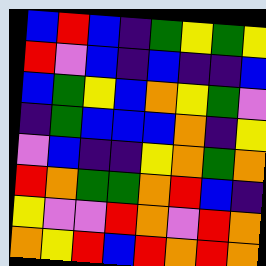[["blue", "red", "blue", "indigo", "green", "yellow", "green", "yellow"], ["red", "violet", "blue", "indigo", "blue", "indigo", "indigo", "blue"], ["blue", "green", "yellow", "blue", "orange", "yellow", "green", "violet"], ["indigo", "green", "blue", "blue", "blue", "orange", "indigo", "yellow"], ["violet", "blue", "indigo", "indigo", "yellow", "orange", "green", "orange"], ["red", "orange", "green", "green", "orange", "red", "blue", "indigo"], ["yellow", "violet", "violet", "red", "orange", "violet", "red", "orange"], ["orange", "yellow", "red", "blue", "red", "orange", "red", "orange"]]